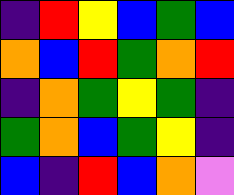[["indigo", "red", "yellow", "blue", "green", "blue"], ["orange", "blue", "red", "green", "orange", "red"], ["indigo", "orange", "green", "yellow", "green", "indigo"], ["green", "orange", "blue", "green", "yellow", "indigo"], ["blue", "indigo", "red", "blue", "orange", "violet"]]